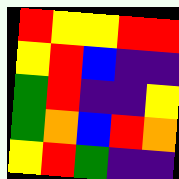[["red", "yellow", "yellow", "red", "red"], ["yellow", "red", "blue", "indigo", "indigo"], ["green", "red", "indigo", "indigo", "yellow"], ["green", "orange", "blue", "red", "orange"], ["yellow", "red", "green", "indigo", "indigo"]]